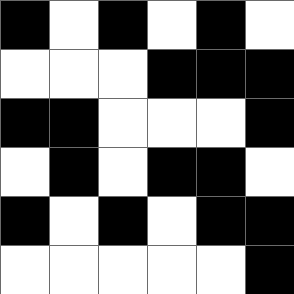[["black", "white", "black", "white", "black", "white"], ["white", "white", "white", "black", "black", "black"], ["black", "black", "white", "white", "white", "black"], ["white", "black", "white", "black", "black", "white"], ["black", "white", "black", "white", "black", "black"], ["white", "white", "white", "white", "white", "black"]]